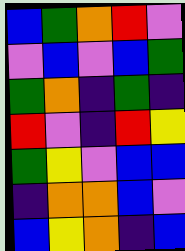[["blue", "green", "orange", "red", "violet"], ["violet", "blue", "violet", "blue", "green"], ["green", "orange", "indigo", "green", "indigo"], ["red", "violet", "indigo", "red", "yellow"], ["green", "yellow", "violet", "blue", "blue"], ["indigo", "orange", "orange", "blue", "violet"], ["blue", "yellow", "orange", "indigo", "blue"]]